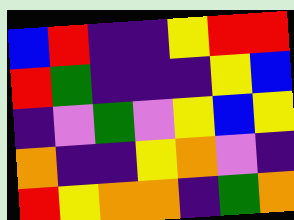[["blue", "red", "indigo", "indigo", "yellow", "red", "red"], ["red", "green", "indigo", "indigo", "indigo", "yellow", "blue"], ["indigo", "violet", "green", "violet", "yellow", "blue", "yellow"], ["orange", "indigo", "indigo", "yellow", "orange", "violet", "indigo"], ["red", "yellow", "orange", "orange", "indigo", "green", "orange"]]